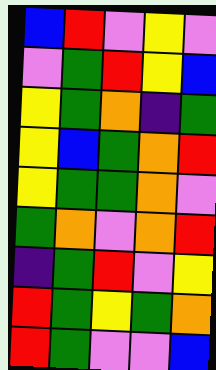[["blue", "red", "violet", "yellow", "violet"], ["violet", "green", "red", "yellow", "blue"], ["yellow", "green", "orange", "indigo", "green"], ["yellow", "blue", "green", "orange", "red"], ["yellow", "green", "green", "orange", "violet"], ["green", "orange", "violet", "orange", "red"], ["indigo", "green", "red", "violet", "yellow"], ["red", "green", "yellow", "green", "orange"], ["red", "green", "violet", "violet", "blue"]]